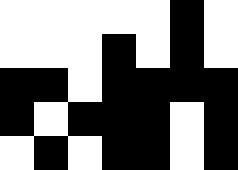[["white", "white", "white", "white", "white", "black", "white"], ["white", "white", "white", "black", "white", "black", "white"], ["black", "black", "white", "black", "black", "black", "black"], ["black", "white", "black", "black", "black", "white", "black"], ["white", "black", "white", "black", "black", "white", "black"]]